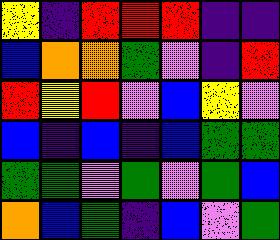[["yellow", "indigo", "red", "red", "red", "indigo", "indigo"], ["blue", "orange", "orange", "green", "violet", "indigo", "red"], ["red", "yellow", "red", "violet", "blue", "yellow", "violet"], ["blue", "indigo", "blue", "indigo", "blue", "green", "green"], ["green", "green", "violet", "green", "violet", "green", "blue"], ["orange", "blue", "green", "indigo", "blue", "violet", "green"]]